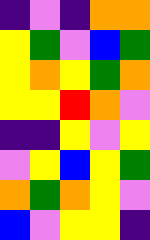[["indigo", "violet", "indigo", "orange", "orange"], ["yellow", "green", "violet", "blue", "green"], ["yellow", "orange", "yellow", "green", "orange"], ["yellow", "yellow", "red", "orange", "violet"], ["indigo", "indigo", "yellow", "violet", "yellow"], ["violet", "yellow", "blue", "yellow", "green"], ["orange", "green", "orange", "yellow", "violet"], ["blue", "violet", "yellow", "yellow", "indigo"]]